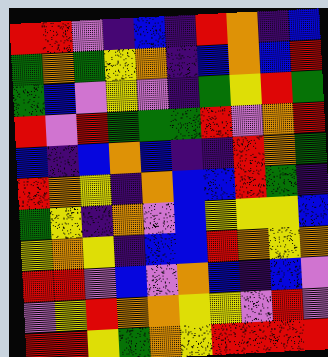[["red", "red", "violet", "indigo", "blue", "indigo", "red", "orange", "indigo", "blue"], ["green", "orange", "green", "yellow", "orange", "indigo", "blue", "orange", "blue", "red"], ["green", "blue", "violet", "yellow", "violet", "indigo", "green", "yellow", "red", "green"], ["red", "violet", "red", "green", "green", "green", "red", "violet", "orange", "red"], ["blue", "indigo", "blue", "orange", "blue", "indigo", "indigo", "red", "orange", "green"], ["red", "orange", "yellow", "indigo", "orange", "blue", "blue", "red", "green", "indigo"], ["green", "yellow", "indigo", "orange", "violet", "blue", "yellow", "yellow", "yellow", "blue"], ["yellow", "orange", "yellow", "indigo", "blue", "blue", "red", "orange", "yellow", "orange"], ["red", "red", "violet", "blue", "violet", "orange", "blue", "indigo", "blue", "violet"], ["violet", "yellow", "red", "orange", "orange", "yellow", "yellow", "violet", "red", "violet"], ["red", "red", "yellow", "green", "orange", "yellow", "red", "red", "red", "red"]]